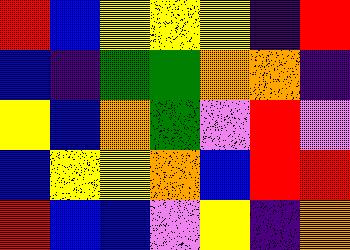[["red", "blue", "yellow", "yellow", "yellow", "indigo", "red"], ["blue", "indigo", "green", "green", "orange", "orange", "indigo"], ["yellow", "blue", "orange", "green", "violet", "red", "violet"], ["blue", "yellow", "yellow", "orange", "blue", "red", "red"], ["red", "blue", "blue", "violet", "yellow", "indigo", "orange"]]